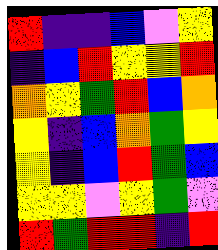[["red", "indigo", "indigo", "blue", "violet", "yellow"], ["indigo", "blue", "red", "yellow", "yellow", "red"], ["orange", "yellow", "green", "red", "blue", "orange"], ["yellow", "indigo", "blue", "orange", "green", "yellow"], ["yellow", "indigo", "blue", "red", "green", "blue"], ["yellow", "yellow", "violet", "yellow", "green", "violet"], ["red", "green", "red", "red", "indigo", "red"]]